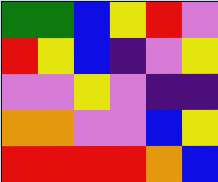[["green", "green", "blue", "yellow", "red", "violet"], ["red", "yellow", "blue", "indigo", "violet", "yellow"], ["violet", "violet", "yellow", "violet", "indigo", "indigo"], ["orange", "orange", "violet", "violet", "blue", "yellow"], ["red", "red", "red", "red", "orange", "blue"]]